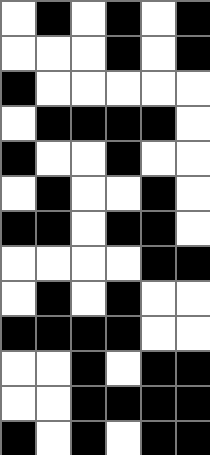[["white", "black", "white", "black", "white", "black"], ["white", "white", "white", "black", "white", "black"], ["black", "white", "white", "white", "white", "white"], ["white", "black", "black", "black", "black", "white"], ["black", "white", "white", "black", "white", "white"], ["white", "black", "white", "white", "black", "white"], ["black", "black", "white", "black", "black", "white"], ["white", "white", "white", "white", "black", "black"], ["white", "black", "white", "black", "white", "white"], ["black", "black", "black", "black", "white", "white"], ["white", "white", "black", "white", "black", "black"], ["white", "white", "black", "black", "black", "black"], ["black", "white", "black", "white", "black", "black"]]